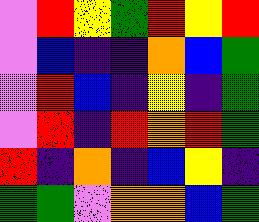[["violet", "red", "yellow", "green", "red", "yellow", "red"], ["violet", "blue", "indigo", "indigo", "orange", "blue", "green"], ["violet", "red", "blue", "indigo", "yellow", "indigo", "green"], ["violet", "red", "indigo", "red", "orange", "red", "green"], ["red", "indigo", "orange", "indigo", "blue", "yellow", "indigo"], ["green", "green", "violet", "orange", "orange", "blue", "green"]]